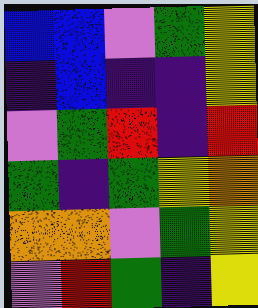[["blue", "blue", "violet", "green", "yellow"], ["indigo", "blue", "indigo", "indigo", "yellow"], ["violet", "green", "red", "indigo", "red"], ["green", "indigo", "green", "yellow", "orange"], ["orange", "orange", "violet", "green", "yellow"], ["violet", "red", "green", "indigo", "yellow"]]